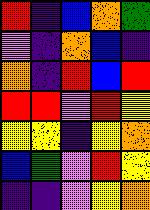[["red", "indigo", "blue", "orange", "green"], ["violet", "indigo", "orange", "blue", "indigo"], ["orange", "indigo", "red", "blue", "red"], ["red", "red", "violet", "red", "yellow"], ["yellow", "yellow", "indigo", "yellow", "orange"], ["blue", "green", "violet", "red", "yellow"], ["indigo", "indigo", "violet", "yellow", "orange"]]